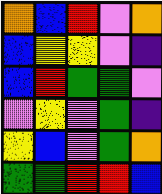[["orange", "blue", "red", "violet", "orange"], ["blue", "yellow", "yellow", "violet", "indigo"], ["blue", "red", "green", "green", "violet"], ["violet", "yellow", "violet", "green", "indigo"], ["yellow", "blue", "violet", "green", "orange"], ["green", "green", "red", "red", "blue"]]